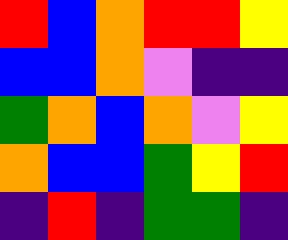[["red", "blue", "orange", "red", "red", "yellow"], ["blue", "blue", "orange", "violet", "indigo", "indigo"], ["green", "orange", "blue", "orange", "violet", "yellow"], ["orange", "blue", "blue", "green", "yellow", "red"], ["indigo", "red", "indigo", "green", "green", "indigo"]]